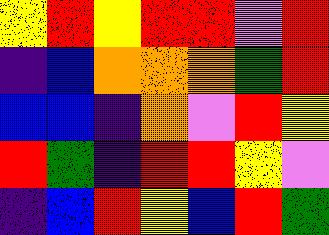[["yellow", "red", "yellow", "red", "red", "violet", "red"], ["indigo", "blue", "orange", "orange", "orange", "green", "red"], ["blue", "blue", "indigo", "orange", "violet", "red", "yellow"], ["red", "green", "indigo", "red", "red", "yellow", "violet"], ["indigo", "blue", "red", "yellow", "blue", "red", "green"]]